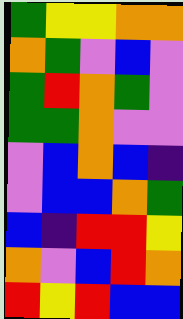[["green", "yellow", "yellow", "orange", "orange"], ["orange", "green", "violet", "blue", "violet"], ["green", "red", "orange", "green", "violet"], ["green", "green", "orange", "violet", "violet"], ["violet", "blue", "orange", "blue", "indigo"], ["violet", "blue", "blue", "orange", "green"], ["blue", "indigo", "red", "red", "yellow"], ["orange", "violet", "blue", "red", "orange"], ["red", "yellow", "red", "blue", "blue"]]